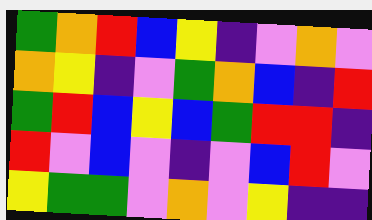[["green", "orange", "red", "blue", "yellow", "indigo", "violet", "orange", "violet"], ["orange", "yellow", "indigo", "violet", "green", "orange", "blue", "indigo", "red"], ["green", "red", "blue", "yellow", "blue", "green", "red", "red", "indigo"], ["red", "violet", "blue", "violet", "indigo", "violet", "blue", "red", "violet"], ["yellow", "green", "green", "violet", "orange", "violet", "yellow", "indigo", "indigo"]]